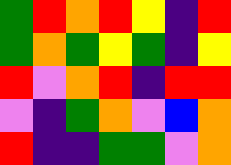[["green", "red", "orange", "red", "yellow", "indigo", "red"], ["green", "orange", "green", "yellow", "green", "indigo", "yellow"], ["red", "violet", "orange", "red", "indigo", "red", "red"], ["violet", "indigo", "green", "orange", "violet", "blue", "orange"], ["red", "indigo", "indigo", "green", "green", "violet", "orange"]]